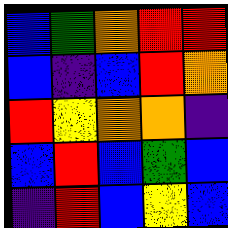[["blue", "green", "orange", "red", "red"], ["blue", "indigo", "blue", "red", "orange"], ["red", "yellow", "orange", "orange", "indigo"], ["blue", "red", "blue", "green", "blue"], ["indigo", "red", "blue", "yellow", "blue"]]